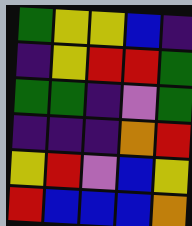[["green", "yellow", "yellow", "blue", "indigo"], ["indigo", "yellow", "red", "red", "green"], ["green", "green", "indigo", "violet", "green"], ["indigo", "indigo", "indigo", "orange", "red"], ["yellow", "red", "violet", "blue", "yellow"], ["red", "blue", "blue", "blue", "orange"]]